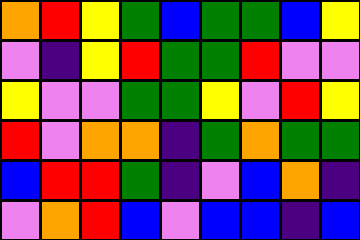[["orange", "red", "yellow", "green", "blue", "green", "green", "blue", "yellow"], ["violet", "indigo", "yellow", "red", "green", "green", "red", "violet", "violet"], ["yellow", "violet", "violet", "green", "green", "yellow", "violet", "red", "yellow"], ["red", "violet", "orange", "orange", "indigo", "green", "orange", "green", "green"], ["blue", "red", "red", "green", "indigo", "violet", "blue", "orange", "indigo"], ["violet", "orange", "red", "blue", "violet", "blue", "blue", "indigo", "blue"]]